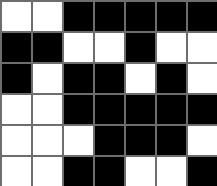[["white", "white", "black", "black", "black", "black", "black"], ["black", "black", "white", "white", "black", "white", "white"], ["black", "white", "black", "black", "white", "black", "white"], ["white", "white", "black", "black", "black", "black", "black"], ["white", "white", "white", "black", "black", "black", "white"], ["white", "white", "black", "black", "white", "white", "black"]]